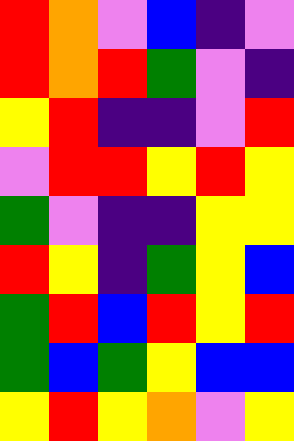[["red", "orange", "violet", "blue", "indigo", "violet"], ["red", "orange", "red", "green", "violet", "indigo"], ["yellow", "red", "indigo", "indigo", "violet", "red"], ["violet", "red", "red", "yellow", "red", "yellow"], ["green", "violet", "indigo", "indigo", "yellow", "yellow"], ["red", "yellow", "indigo", "green", "yellow", "blue"], ["green", "red", "blue", "red", "yellow", "red"], ["green", "blue", "green", "yellow", "blue", "blue"], ["yellow", "red", "yellow", "orange", "violet", "yellow"]]